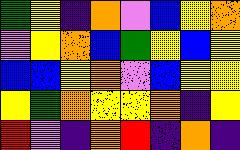[["green", "yellow", "indigo", "orange", "violet", "blue", "yellow", "orange"], ["violet", "yellow", "orange", "blue", "green", "yellow", "blue", "yellow"], ["blue", "blue", "yellow", "orange", "violet", "blue", "yellow", "yellow"], ["yellow", "green", "orange", "yellow", "yellow", "orange", "indigo", "yellow"], ["red", "violet", "indigo", "orange", "red", "indigo", "orange", "indigo"]]